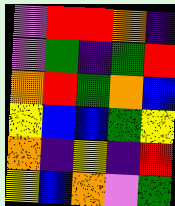[["violet", "red", "red", "orange", "indigo"], ["violet", "green", "indigo", "green", "red"], ["orange", "red", "green", "orange", "blue"], ["yellow", "blue", "blue", "green", "yellow"], ["orange", "indigo", "yellow", "indigo", "red"], ["yellow", "blue", "orange", "violet", "green"]]